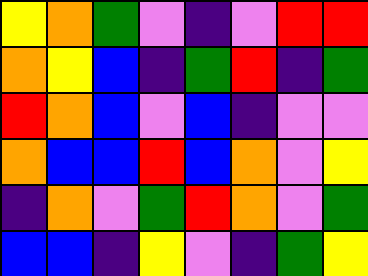[["yellow", "orange", "green", "violet", "indigo", "violet", "red", "red"], ["orange", "yellow", "blue", "indigo", "green", "red", "indigo", "green"], ["red", "orange", "blue", "violet", "blue", "indigo", "violet", "violet"], ["orange", "blue", "blue", "red", "blue", "orange", "violet", "yellow"], ["indigo", "orange", "violet", "green", "red", "orange", "violet", "green"], ["blue", "blue", "indigo", "yellow", "violet", "indigo", "green", "yellow"]]